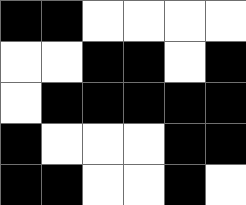[["black", "black", "white", "white", "white", "white"], ["white", "white", "black", "black", "white", "black"], ["white", "black", "black", "black", "black", "black"], ["black", "white", "white", "white", "black", "black"], ["black", "black", "white", "white", "black", "white"]]